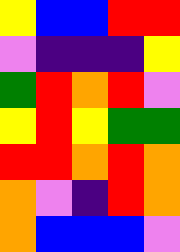[["yellow", "blue", "blue", "red", "red"], ["violet", "indigo", "indigo", "indigo", "yellow"], ["green", "red", "orange", "red", "violet"], ["yellow", "red", "yellow", "green", "green"], ["red", "red", "orange", "red", "orange"], ["orange", "violet", "indigo", "red", "orange"], ["orange", "blue", "blue", "blue", "violet"]]